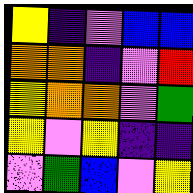[["yellow", "indigo", "violet", "blue", "blue"], ["orange", "orange", "indigo", "violet", "red"], ["yellow", "orange", "orange", "violet", "green"], ["yellow", "violet", "yellow", "indigo", "indigo"], ["violet", "green", "blue", "violet", "yellow"]]